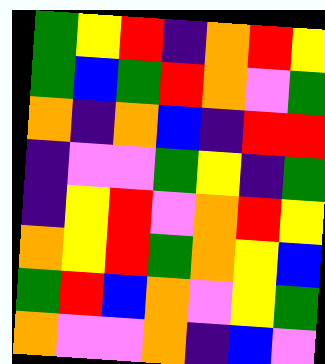[["green", "yellow", "red", "indigo", "orange", "red", "yellow"], ["green", "blue", "green", "red", "orange", "violet", "green"], ["orange", "indigo", "orange", "blue", "indigo", "red", "red"], ["indigo", "violet", "violet", "green", "yellow", "indigo", "green"], ["indigo", "yellow", "red", "violet", "orange", "red", "yellow"], ["orange", "yellow", "red", "green", "orange", "yellow", "blue"], ["green", "red", "blue", "orange", "violet", "yellow", "green"], ["orange", "violet", "violet", "orange", "indigo", "blue", "violet"]]